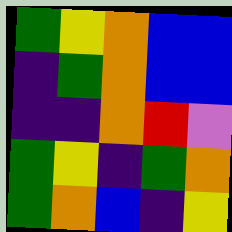[["green", "yellow", "orange", "blue", "blue"], ["indigo", "green", "orange", "blue", "blue"], ["indigo", "indigo", "orange", "red", "violet"], ["green", "yellow", "indigo", "green", "orange"], ["green", "orange", "blue", "indigo", "yellow"]]